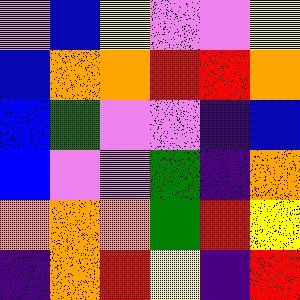[["violet", "blue", "yellow", "violet", "violet", "yellow"], ["blue", "orange", "orange", "red", "red", "orange"], ["blue", "green", "violet", "violet", "indigo", "blue"], ["blue", "violet", "violet", "green", "indigo", "orange"], ["orange", "orange", "orange", "green", "red", "yellow"], ["indigo", "orange", "red", "yellow", "indigo", "red"]]